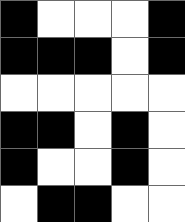[["black", "white", "white", "white", "black"], ["black", "black", "black", "white", "black"], ["white", "white", "white", "white", "white"], ["black", "black", "white", "black", "white"], ["black", "white", "white", "black", "white"], ["white", "black", "black", "white", "white"]]